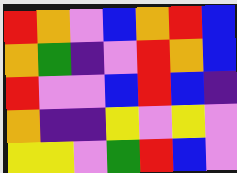[["red", "orange", "violet", "blue", "orange", "red", "blue"], ["orange", "green", "indigo", "violet", "red", "orange", "blue"], ["red", "violet", "violet", "blue", "red", "blue", "indigo"], ["orange", "indigo", "indigo", "yellow", "violet", "yellow", "violet"], ["yellow", "yellow", "violet", "green", "red", "blue", "violet"]]